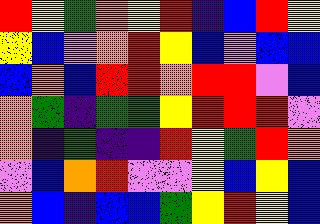[["red", "yellow", "green", "orange", "yellow", "red", "indigo", "blue", "red", "yellow"], ["yellow", "blue", "violet", "orange", "red", "yellow", "blue", "violet", "blue", "blue"], ["blue", "orange", "blue", "red", "red", "orange", "red", "red", "violet", "blue"], ["orange", "green", "indigo", "green", "green", "yellow", "red", "red", "red", "violet"], ["orange", "indigo", "green", "indigo", "indigo", "red", "yellow", "green", "red", "orange"], ["violet", "blue", "orange", "red", "violet", "violet", "yellow", "blue", "yellow", "blue"], ["orange", "blue", "indigo", "blue", "blue", "green", "yellow", "red", "yellow", "blue"]]